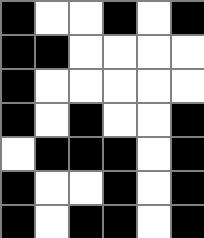[["black", "white", "white", "black", "white", "black"], ["black", "black", "white", "white", "white", "white"], ["black", "white", "white", "white", "white", "white"], ["black", "white", "black", "white", "white", "black"], ["white", "black", "black", "black", "white", "black"], ["black", "white", "white", "black", "white", "black"], ["black", "white", "black", "black", "white", "black"]]